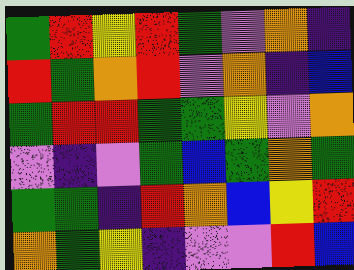[["green", "red", "yellow", "red", "green", "violet", "orange", "indigo"], ["red", "green", "orange", "red", "violet", "orange", "indigo", "blue"], ["green", "red", "red", "green", "green", "yellow", "violet", "orange"], ["violet", "indigo", "violet", "green", "blue", "green", "orange", "green"], ["green", "green", "indigo", "red", "orange", "blue", "yellow", "red"], ["orange", "green", "yellow", "indigo", "violet", "violet", "red", "blue"]]